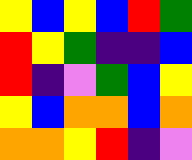[["yellow", "blue", "yellow", "blue", "red", "green"], ["red", "yellow", "green", "indigo", "indigo", "blue"], ["red", "indigo", "violet", "green", "blue", "yellow"], ["yellow", "blue", "orange", "orange", "blue", "orange"], ["orange", "orange", "yellow", "red", "indigo", "violet"]]